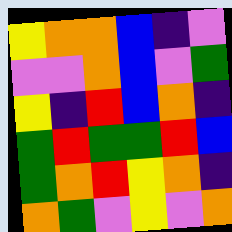[["yellow", "orange", "orange", "blue", "indigo", "violet"], ["violet", "violet", "orange", "blue", "violet", "green"], ["yellow", "indigo", "red", "blue", "orange", "indigo"], ["green", "red", "green", "green", "red", "blue"], ["green", "orange", "red", "yellow", "orange", "indigo"], ["orange", "green", "violet", "yellow", "violet", "orange"]]